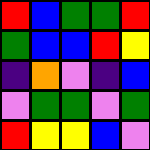[["red", "blue", "green", "green", "red"], ["green", "blue", "blue", "red", "yellow"], ["indigo", "orange", "violet", "indigo", "blue"], ["violet", "green", "green", "violet", "green"], ["red", "yellow", "yellow", "blue", "violet"]]